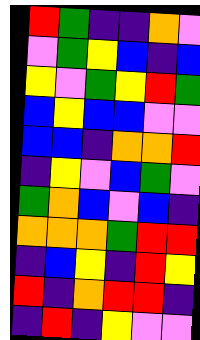[["red", "green", "indigo", "indigo", "orange", "violet"], ["violet", "green", "yellow", "blue", "indigo", "blue"], ["yellow", "violet", "green", "yellow", "red", "green"], ["blue", "yellow", "blue", "blue", "violet", "violet"], ["blue", "blue", "indigo", "orange", "orange", "red"], ["indigo", "yellow", "violet", "blue", "green", "violet"], ["green", "orange", "blue", "violet", "blue", "indigo"], ["orange", "orange", "orange", "green", "red", "red"], ["indigo", "blue", "yellow", "indigo", "red", "yellow"], ["red", "indigo", "orange", "red", "red", "indigo"], ["indigo", "red", "indigo", "yellow", "violet", "violet"]]